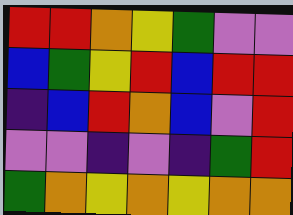[["red", "red", "orange", "yellow", "green", "violet", "violet"], ["blue", "green", "yellow", "red", "blue", "red", "red"], ["indigo", "blue", "red", "orange", "blue", "violet", "red"], ["violet", "violet", "indigo", "violet", "indigo", "green", "red"], ["green", "orange", "yellow", "orange", "yellow", "orange", "orange"]]